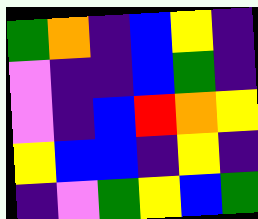[["green", "orange", "indigo", "blue", "yellow", "indigo"], ["violet", "indigo", "indigo", "blue", "green", "indigo"], ["violet", "indigo", "blue", "red", "orange", "yellow"], ["yellow", "blue", "blue", "indigo", "yellow", "indigo"], ["indigo", "violet", "green", "yellow", "blue", "green"]]